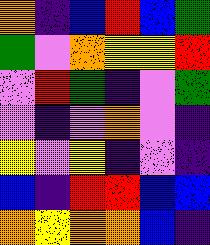[["orange", "indigo", "blue", "red", "blue", "green"], ["green", "violet", "orange", "yellow", "yellow", "red"], ["violet", "red", "green", "indigo", "violet", "green"], ["violet", "indigo", "violet", "orange", "violet", "indigo"], ["yellow", "violet", "yellow", "indigo", "violet", "indigo"], ["blue", "indigo", "red", "red", "blue", "blue"], ["orange", "yellow", "orange", "orange", "blue", "indigo"]]